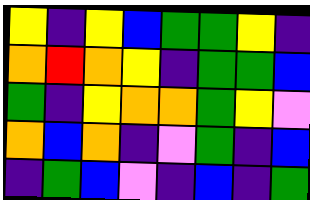[["yellow", "indigo", "yellow", "blue", "green", "green", "yellow", "indigo"], ["orange", "red", "orange", "yellow", "indigo", "green", "green", "blue"], ["green", "indigo", "yellow", "orange", "orange", "green", "yellow", "violet"], ["orange", "blue", "orange", "indigo", "violet", "green", "indigo", "blue"], ["indigo", "green", "blue", "violet", "indigo", "blue", "indigo", "green"]]